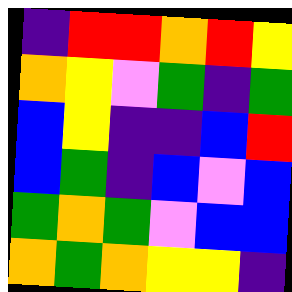[["indigo", "red", "red", "orange", "red", "yellow"], ["orange", "yellow", "violet", "green", "indigo", "green"], ["blue", "yellow", "indigo", "indigo", "blue", "red"], ["blue", "green", "indigo", "blue", "violet", "blue"], ["green", "orange", "green", "violet", "blue", "blue"], ["orange", "green", "orange", "yellow", "yellow", "indigo"]]